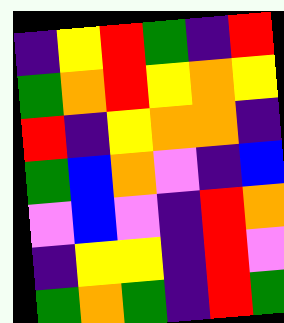[["indigo", "yellow", "red", "green", "indigo", "red"], ["green", "orange", "red", "yellow", "orange", "yellow"], ["red", "indigo", "yellow", "orange", "orange", "indigo"], ["green", "blue", "orange", "violet", "indigo", "blue"], ["violet", "blue", "violet", "indigo", "red", "orange"], ["indigo", "yellow", "yellow", "indigo", "red", "violet"], ["green", "orange", "green", "indigo", "red", "green"]]